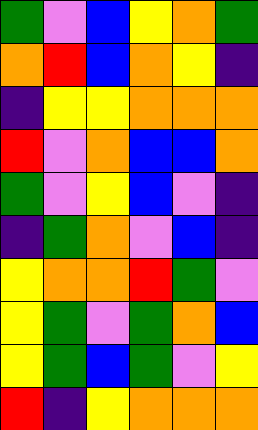[["green", "violet", "blue", "yellow", "orange", "green"], ["orange", "red", "blue", "orange", "yellow", "indigo"], ["indigo", "yellow", "yellow", "orange", "orange", "orange"], ["red", "violet", "orange", "blue", "blue", "orange"], ["green", "violet", "yellow", "blue", "violet", "indigo"], ["indigo", "green", "orange", "violet", "blue", "indigo"], ["yellow", "orange", "orange", "red", "green", "violet"], ["yellow", "green", "violet", "green", "orange", "blue"], ["yellow", "green", "blue", "green", "violet", "yellow"], ["red", "indigo", "yellow", "orange", "orange", "orange"]]